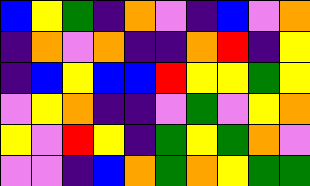[["blue", "yellow", "green", "indigo", "orange", "violet", "indigo", "blue", "violet", "orange"], ["indigo", "orange", "violet", "orange", "indigo", "indigo", "orange", "red", "indigo", "yellow"], ["indigo", "blue", "yellow", "blue", "blue", "red", "yellow", "yellow", "green", "yellow"], ["violet", "yellow", "orange", "indigo", "indigo", "violet", "green", "violet", "yellow", "orange"], ["yellow", "violet", "red", "yellow", "indigo", "green", "yellow", "green", "orange", "violet"], ["violet", "violet", "indigo", "blue", "orange", "green", "orange", "yellow", "green", "green"]]